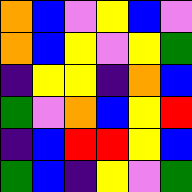[["orange", "blue", "violet", "yellow", "blue", "violet"], ["orange", "blue", "yellow", "violet", "yellow", "green"], ["indigo", "yellow", "yellow", "indigo", "orange", "blue"], ["green", "violet", "orange", "blue", "yellow", "red"], ["indigo", "blue", "red", "red", "yellow", "blue"], ["green", "blue", "indigo", "yellow", "violet", "green"]]